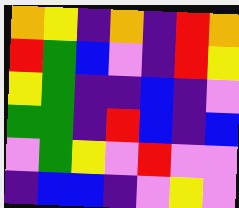[["orange", "yellow", "indigo", "orange", "indigo", "red", "orange"], ["red", "green", "blue", "violet", "indigo", "red", "yellow"], ["yellow", "green", "indigo", "indigo", "blue", "indigo", "violet"], ["green", "green", "indigo", "red", "blue", "indigo", "blue"], ["violet", "green", "yellow", "violet", "red", "violet", "violet"], ["indigo", "blue", "blue", "indigo", "violet", "yellow", "violet"]]